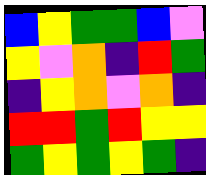[["blue", "yellow", "green", "green", "blue", "violet"], ["yellow", "violet", "orange", "indigo", "red", "green"], ["indigo", "yellow", "orange", "violet", "orange", "indigo"], ["red", "red", "green", "red", "yellow", "yellow"], ["green", "yellow", "green", "yellow", "green", "indigo"]]